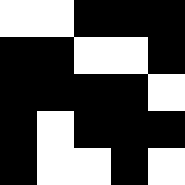[["white", "white", "black", "black", "black"], ["black", "black", "white", "white", "black"], ["black", "black", "black", "black", "white"], ["black", "white", "black", "black", "black"], ["black", "white", "white", "black", "white"]]